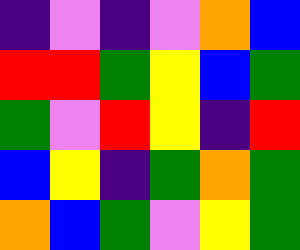[["indigo", "violet", "indigo", "violet", "orange", "blue"], ["red", "red", "green", "yellow", "blue", "green"], ["green", "violet", "red", "yellow", "indigo", "red"], ["blue", "yellow", "indigo", "green", "orange", "green"], ["orange", "blue", "green", "violet", "yellow", "green"]]